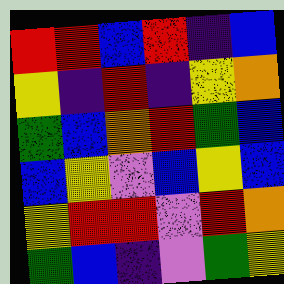[["red", "red", "blue", "red", "indigo", "blue"], ["yellow", "indigo", "red", "indigo", "yellow", "orange"], ["green", "blue", "orange", "red", "green", "blue"], ["blue", "yellow", "violet", "blue", "yellow", "blue"], ["yellow", "red", "red", "violet", "red", "orange"], ["green", "blue", "indigo", "violet", "green", "yellow"]]